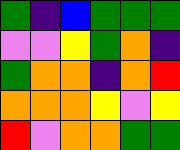[["green", "indigo", "blue", "green", "green", "green"], ["violet", "violet", "yellow", "green", "orange", "indigo"], ["green", "orange", "orange", "indigo", "orange", "red"], ["orange", "orange", "orange", "yellow", "violet", "yellow"], ["red", "violet", "orange", "orange", "green", "green"]]